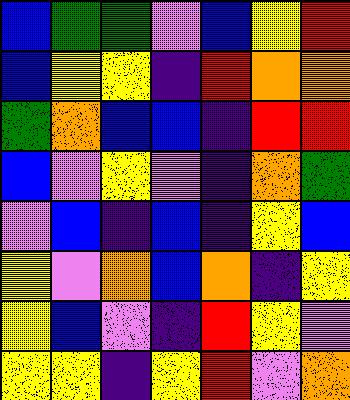[["blue", "green", "green", "violet", "blue", "yellow", "red"], ["blue", "yellow", "yellow", "indigo", "red", "orange", "orange"], ["green", "orange", "blue", "blue", "indigo", "red", "red"], ["blue", "violet", "yellow", "violet", "indigo", "orange", "green"], ["violet", "blue", "indigo", "blue", "indigo", "yellow", "blue"], ["yellow", "violet", "orange", "blue", "orange", "indigo", "yellow"], ["yellow", "blue", "violet", "indigo", "red", "yellow", "violet"], ["yellow", "yellow", "indigo", "yellow", "red", "violet", "orange"]]